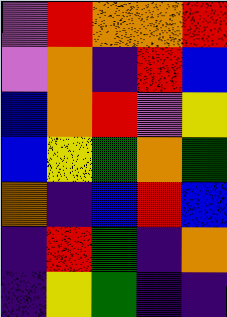[["violet", "red", "orange", "orange", "red"], ["violet", "orange", "indigo", "red", "blue"], ["blue", "orange", "red", "violet", "yellow"], ["blue", "yellow", "green", "orange", "green"], ["orange", "indigo", "blue", "red", "blue"], ["indigo", "red", "green", "indigo", "orange"], ["indigo", "yellow", "green", "indigo", "indigo"]]